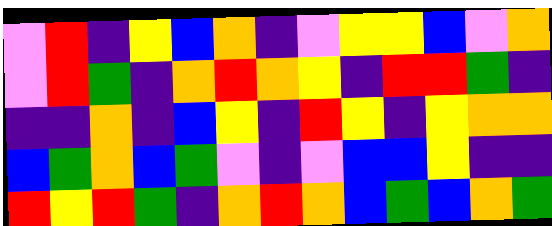[["violet", "red", "indigo", "yellow", "blue", "orange", "indigo", "violet", "yellow", "yellow", "blue", "violet", "orange"], ["violet", "red", "green", "indigo", "orange", "red", "orange", "yellow", "indigo", "red", "red", "green", "indigo"], ["indigo", "indigo", "orange", "indigo", "blue", "yellow", "indigo", "red", "yellow", "indigo", "yellow", "orange", "orange"], ["blue", "green", "orange", "blue", "green", "violet", "indigo", "violet", "blue", "blue", "yellow", "indigo", "indigo"], ["red", "yellow", "red", "green", "indigo", "orange", "red", "orange", "blue", "green", "blue", "orange", "green"]]